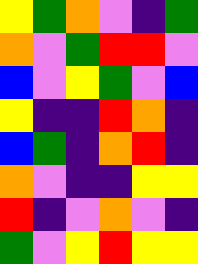[["yellow", "green", "orange", "violet", "indigo", "green"], ["orange", "violet", "green", "red", "red", "violet"], ["blue", "violet", "yellow", "green", "violet", "blue"], ["yellow", "indigo", "indigo", "red", "orange", "indigo"], ["blue", "green", "indigo", "orange", "red", "indigo"], ["orange", "violet", "indigo", "indigo", "yellow", "yellow"], ["red", "indigo", "violet", "orange", "violet", "indigo"], ["green", "violet", "yellow", "red", "yellow", "yellow"]]